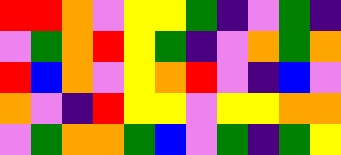[["red", "red", "orange", "violet", "yellow", "yellow", "green", "indigo", "violet", "green", "indigo"], ["violet", "green", "orange", "red", "yellow", "green", "indigo", "violet", "orange", "green", "orange"], ["red", "blue", "orange", "violet", "yellow", "orange", "red", "violet", "indigo", "blue", "violet"], ["orange", "violet", "indigo", "red", "yellow", "yellow", "violet", "yellow", "yellow", "orange", "orange"], ["violet", "green", "orange", "orange", "green", "blue", "violet", "green", "indigo", "green", "yellow"]]